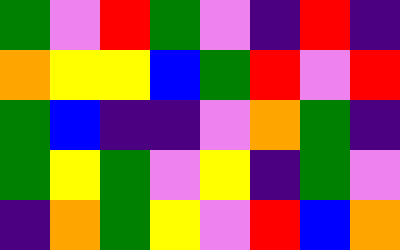[["green", "violet", "red", "green", "violet", "indigo", "red", "indigo"], ["orange", "yellow", "yellow", "blue", "green", "red", "violet", "red"], ["green", "blue", "indigo", "indigo", "violet", "orange", "green", "indigo"], ["green", "yellow", "green", "violet", "yellow", "indigo", "green", "violet"], ["indigo", "orange", "green", "yellow", "violet", "red", "blue", "orange"]]